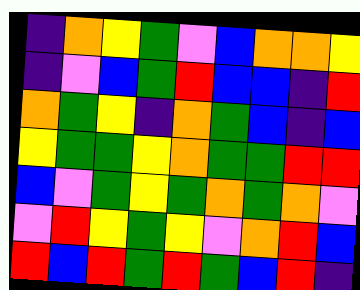[["indigo", "orange", "yellow", "green", "violet", "blue", "orange", "orange", "yellow"], ["indigo", "violet", "blue", "green", "red", "blue", "blue", "indigo", "red"], ["orange", "green", "yellow", "indigo", "orange", "green", "blue", "indigo", "blue"], ["yellow", "green", "green", "yellow", "orange", "green", "green", "red", "red"], ["blue", "violet", "green", "yellow", "green", "orange", "green", "orange", "violet"], ["violet", "red", "yellow", "green", "yellow", "violet", "orange", "red", "blue"], ["red", "blue", "red", "green", "red", "green", "blue", "red", "indigo"]]